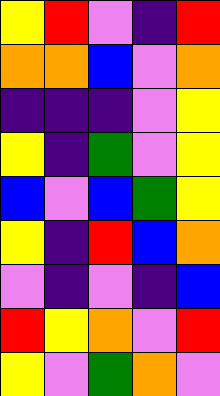[["yellow", "red", "violet", "indigo", "red"], ["orange", "orange", "blue", "violet", "orange"], ["indigo", "indigo", "indigo", "violet", "yellow"], ["yellow", "indigo", "green", "violet", "yellow"], ["blue", "violet", "blue", "green", "yellow"], ["yellow", "indigo", "red", "blue", "orange"], ["violet", "indigo", "violet", "indigo", "blue"], ["red", "yellow", "orange", "violet", "red"], ["yellow", "violet", "green", "orange", "violet"]]